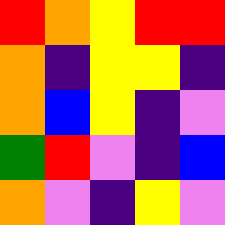[["red", "orange", "yellow", "red", "red"], ["orange", "indigo", "yellow", "yellow", "indigo"], ["orange", "blue", "yellow", "indigo", "violet"], ["green", "red", "violet", "indigo", "blue"], ["orange", "violet", "indigo", "yellow", "violet"]]